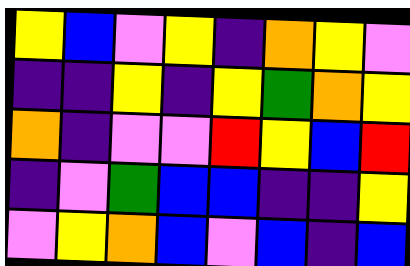[["yellow", "blue", "violet", "yellow", "indigo", "orange", "yellow", "violet"], ["indigo", "indigo", "yellow", "indigo", "yellow", "green", "orange", "yellow"], ["orange", "indigo", "violet", "violet", "red", "yellow", "blue", "red"], ["indigo", "violet", "green", "blue", "blue", "indigo", "indigo", "yellow"], ["violet", "yellow", "orange", "blue", "violet", "blue", "indigo", "blue"]]